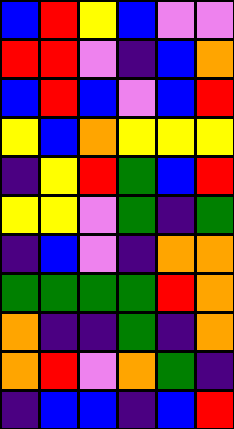[["blue", "red", "yellow", "blue", "violet", "violet"], ["red", "red", "violet", "indigo", "blue", "orange"], ["blue", "red", "blue", "violet", "blue", "red"], ["yellow", "blue", "orange", "yellow", "yellow", "yellow"], ["indigo", "yellow", "red", "green", "blue", "red"], ["yellow", "yellow", "violet", "green", "indigo", "green"], ["indigo", "blue", "violet", "indigo", "orange", "orange"], ["green", "green", "green", "green", "red", "orange"], ["orange", "indigo", "indigo", "green", "indigo", "orange"], ["orange", "red", "violet", "orange", "green", "indigo"], ["indigo", "blue", "blue", "indigo", "blue", "red"]]